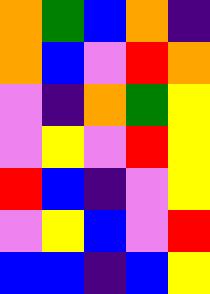[["orange", "green", "blue", "orange", "indigo"], ["orange", "blue", "violet", "red", "orange"], ["violet", "indigo", "orange", "green", "yellow"], ["violet", "yellow", "violet", "red", "yellow"], ["red", "blue", "indigo", "violet", "yellow"], ["violet", "yellow", "blue", "violet", "red"], ["blue", "blue", "indigo", "blue", "yellow"]]